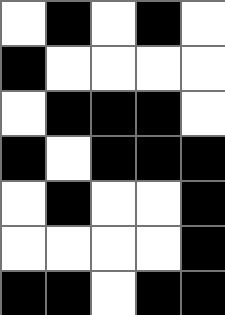[["white", "black", "white", "black", "white"], ["black", "white", "white", "white", "white"], ["white", "black", "black", "black", "white"], ["black", "white", "black", "black", "black"], ["white", "black", "white", "white", "black"], ["white", "white", "white", "white", "black"], ["black", "black", "white", "black", "black"]]